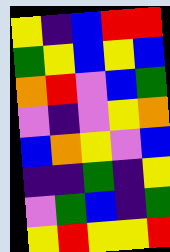[["yellow", "indigo", "blue", "red", "red"], ["green", "yellow", "blue", "yellow", "blue"], ["orange", "red", "violet", "blue", "green"], ["violet", "indigo", "violet", "yellow", "orange"], ["blue", "orange", "yellow", "violet", "blue"], ["indigo", "indigo", "green", "indigo", "yellow"], ["violet", "green", "blue", "indigo", "green"], ["yellow", "red", "yellow", "yellow", "red"]]